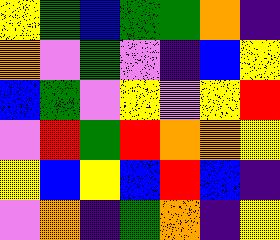[["yellow", "green", "blue", "green", "green", "orange", "indigo"], ["orange", "violet", "green", "violet", "indigo", "blue", "yellow"], ["blue", "green", "violet", "yellow", "violet", "yellow", "red"], ["violet", "red", "green", "red", "orange", "orange", "yellow"], ["yellow", "blue", "yellow", "blue", "red", "blue", "indigo"], ["violet", "orange", "indigo", "green", "orange", "indigo", "yellow"]]